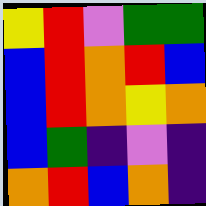[["yellow", "red", "violet", "green", "green"], ["blue", "red", "orange", "red", "blue"], ["blue", "red", "orange", "yellow", "orange"], ["blue", "green", "indigo", "violet", "indigo"], ["orange", "red", "blue", "orange", "indigo"]]